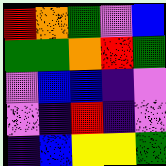[["red", "orange", "green", "violet", "blue"], ["green", "green", "orange", "red", "green"], ["violet", "blue", "blue", "indigo", "violet"], ["violet", "indigo", "red", "indigo", "violet"], ["indigo", "blue", "yellow", "yellow", "green"]]